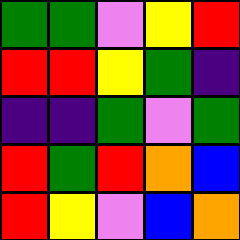[["green", "green", "violet", "yellow", "red"], ["red", "red", "yellow", "green", "indigo"], ["indigo", "indigo", "green", "violet", "green"], ["red", "green", "red", "orange", "blue"], ["red", "yellow", "violet", "blue", "orange"]]